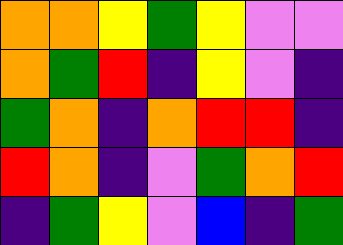[["orange", "orange", "yellow", "green", "yellow", "violet", "violet"], ["orange", "green", "red", "indigo", "yellow", "violet", "indigo"], ["green", "orange", "indigo", "orange", "red", "red", "indigo"], ["red", "orange", "indigo", "violet", "green", "orange", "red"], ["indigo", "green", "yellow", "violet", "blue", "indigo", "green"]]